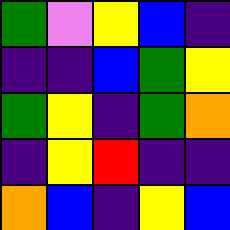[["green", "violet", "yellow", "blue", "indigo"], ["indigo", "indigo", "blue", "green", "yellow"], ["green", "yellow", "indigo", "green", "orange"], ["indigo", "yellow", "red", "indigo", "indigo"], ["orange", "blue", "indigo", "yellow", "blue"]]